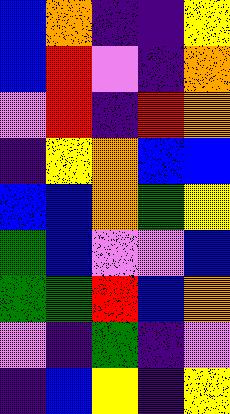[["blue", "orange", "indigo", "indigo", "yellow"], ["blue", "red", "violet", "indigo", "orange"], ["violet", "red", "indigo", "red", "orange"], ["indigo", "yellow", "orange", "blue", "blue"], ["blue", "blue", "orange", "green", "yellow"], ["green", "blue", "violet", "violet", "blue"], ["green", "green", "red", "blue", "orange"], ["violet", "indigo", "green", "indigo", "violet"], ["indigo", "blue", "yellow", "indigo", "yellow"]]